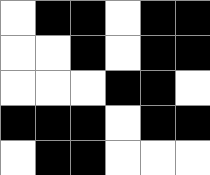[["white", "black", "black", "white", "black", "black"], ["white", "white", "black", "white", "black", "black"], ["white", "white", "white", "black", "black", "white"], ["black", "black", "black", "white", "black", "black"], ["white", "black", "black", "white", "white", "white"]]